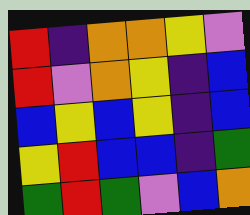[["red", "indigo", "orange", "orange", "yellow", "violet"], ["red", "violet", "orange", "yellow", "indigo", "blue"], ["blue", "yellow", "blue", "yellow", "indigo", "blue"], ["yellow", "red", "blue", "blue", "indigo", "green"], ["green", "red", "green", "violet", "blue", "orange"]]